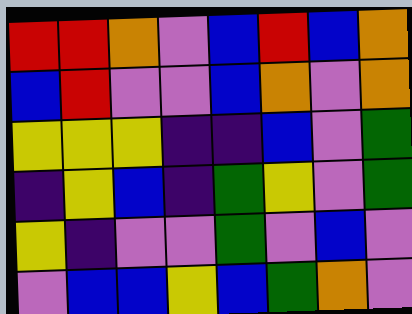[["red", "red", "orange", "violet", "blue", "red", "blue", "orange"], ["blue", "red", "violet", "violet", "blue", "orange", "violet", "orange"], ["yellow", "yellow", "yellow", "indigo", "indigo", "blue", "violet", "green"], ["indigo", "yellow", "blue", "indigo", "green", "yellow", "violet", "green"], ["yellow", "indigo", "violet", "violet", "green", "violet", "blue", "violet"], ["violet", "blue", "blue", "yellow", "blue", "green", "orange", "violet"]]